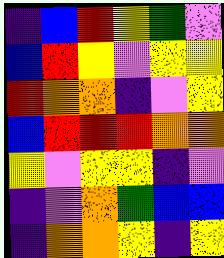[["indigo", "blue", "red", "yellow", "green", "violet"], ["blue", "red", "yellow", "violet", "yellow", "yellow"], ["red", "orange", "orange", "indigo", "violet", "yellow"], ["blue", "red", "red", "red", "orange", "orange"], ["yellow", "violet", "yellow", "yellow", "indigo", "violet"], ["indigo", "violet", "orange", "green", "blue", "blue"], ["indigo", "orange", "orange", "yellow", "indigo", "yellow"]]